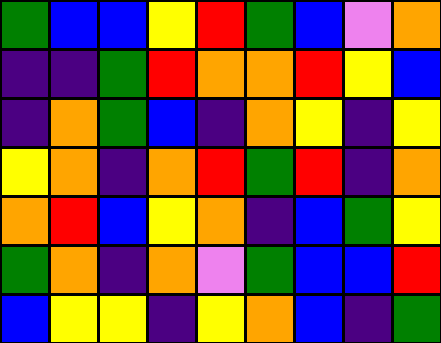[["green", "blue", "blue", "yellow", "red", "green", "blue", "violet", "orange"], ["indigo", "indigo", "green", "red", "orange", "orange", "red", "yellow", "blue"], ["indigo", "orange", "green", "blue", "indigo", "orange", "yellow", "indigo", "yellow"], ["yellow", "orange", "indigo", "orange", "red", "green", "red", "indigo", "orange"], ["orange", "red", "blue", "yellow", "orange", "indigo", "blue", "green", "yellow"], ["green", "orange", "indigo", "orange", "violet", "green", "blue", "blue", "red"], ["blue", "yellow", "yellow", "indigo", "yellow", "orange", "blue", "indigo", "green"]]